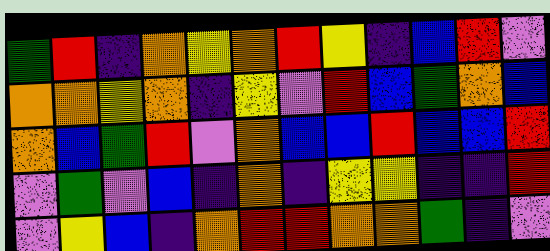[["green", "red", "indigo", "orange", "yellow", "orange", "red", "yellow", "indigo", "blue", "red", "violet"], ["orange", "orange", "yellow", "orange", "indigo", "yellow", "violet", "red", "blue", "green", "orange", "blue"], ["orange", "blue", "green", "red", "violet", "orange", "blue", "blue", "red", "blue", "blue", "red"], ["violet", "green", "violet", "blue", "indigo", "orange", "indigo", "yellow", "yellow", "indigo", "indigo", "red"], ["violet", "yellow", "blue", "indigo", "orange", "red", "red", "orange", "orange", "green", "indigo", "violet"]]